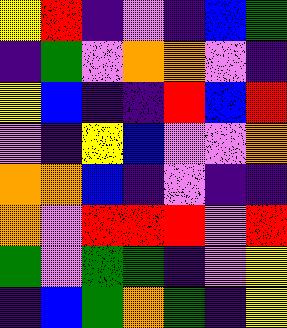[["yellow", "red", "indigo", "violet", "indigo", "blue", "green"], ["indigo", "green", "violet", "orange", "orange", "violet", "indigo"], ["yellow", "blue", "indigo", "indigo", "red", "blue", "red"], ["violet", "indigo", "yellow", "blue", "violet", "violet", "orange"], ["orange", "orange", "blue", "indigo", "violet", "indigo", "indigo"], ["orange", "violet", "red", "red", "red", "violet", "red"], ["green", "violet", "green", "green", "indigo", "violet", "yellow"], ["indigo", "blue", "green", "orange", "green", "indigo", "yellow"]]